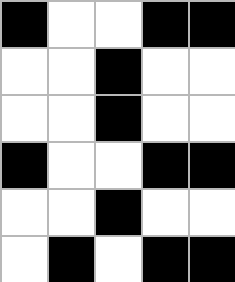[["black", "white", "white", "black", "black"], ["white", "white", "black", "white", "white"], ["white", "white", "black", "white", "white"], ["black", "white", "white", "black", "black"], ["white", "white", "black", "white", "white"], ["white", "black", "white", "black", "black"]]